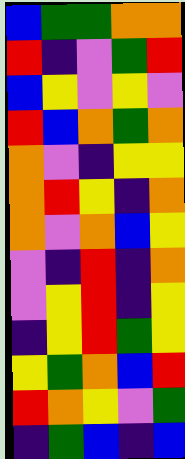[["blue", "green", "green", "orange", "orange"], ["red", "indigo", "violet", "green", "red"], ["blue", "yellow", "violet", "yellow", "violet"], ["red", "blue", "orange", "green", "orange"], ["orange", "violet", "indigo", "yellow", "yellow"], ["orange", "red", "yellow", "indigo", "orange"], ["orange", "violet", "orange", "blue", "yellow"], ["violet", "indigo", "red", "indigo", "orange"], ["violet", "yellow", "red", "indigo", "yellow"], ["indigo", "yellow", "red", "green", "yellow"], ["yellow", "green", "orange", "blue", "red"], ["red", "orange", "yellow", "violet", "green"], ["indigo", "green", "blue", "indigo", "blue"]]